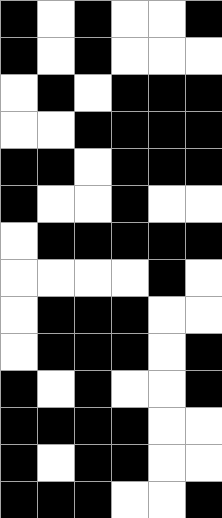[["black", "white", "black", "white", "white", "black"], ["black", "white", "black", "white", "white", "white"], ["white", "black", "white", "black", "black", "black"], ["white", "white", "black", "black", "black", "black"], ["black", "black", "white", "black", "black", "black"], ["black", "white", "white", "black", "white", "white"], ["white", "black", "black", "black", "black", "black"], ["white", "white", "white", "white", "black", "white"], ["white", "black", "black", "black", "white", "white"], ["white", "black", "black", "black", "white", "black"], ["black", "white", "black", "white", "white", "black"], ["black", "black", "black", "black", "white", "white"], ["black", "white", "black", "black", "white", "white"], ["black", "black", "black", "white", "white", "black"]]